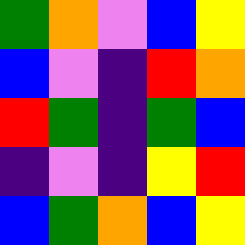[["green", "orange", "violet", "blue", "yellow"], ["blue", "violet", "indigo", "red", "orange"], ["red", "green", "indigo", "green", "blue"], ["indigo", "violet", "indigo", "yellow", "red"], ["blue", "green", "orange", "blue", "yellow"]]